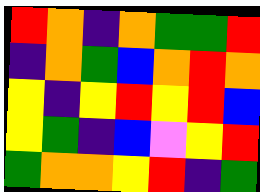[["red", "orange", "indigo", "orange", "green", "green", "red"], ["indigo", "orange", "green", "blue", "orange", "red", "orange"], ["yellow", "indigo", "yellow", "red", "yellow", "red", "blue"], ["yellow", "green", "indigo", "blue", "violet", "yellow", "red"], ["green", "orange", "orange", "yellow", "red", "indigo", "green"]]